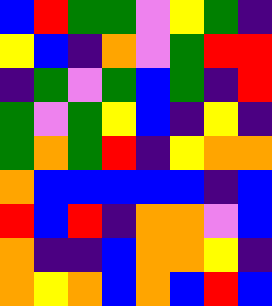[["blue", "red", "green", "green", "violet", "yellow", "green", "indigo"], ["yellow", "blue", "indigo", "orange", "violet", "green", "red", "red"], ["indigo", "green", "violet", "green", "blue", "green", "indigo", "red"], ["green", "violet", "green", "yellow", "blue", "indigo", "yellow", "indigo"], ["green", "orange", "green", "red", "indigo", "yellow", "orange", "orange"], ["orange", "blue", "blue", "blue", "blue", "blue", "indigo", "blue"], ["red", "blue", "red", "indigo", "orange", "orange", "violet", "blue"], ["orange", "indigo", "indigo", "blue", "orange", "orange", "yellow", "indigo"], ["orange", "yellow", "orange", "blue", "orange", "blue", "red", "blue"]]